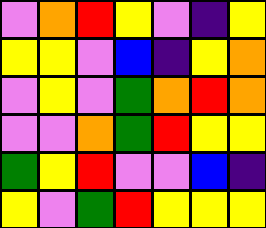[["violet", "orange", "red", "yellow", "violet", "indigo", "yellow"], ["yellow", "yellow", "violet", "blue", "indigo", "yellow", "orange"], ["violet", "yellow", "violet", "green", "orange", "red", "orange"], ["violet", "violet", "orange", "green", "red", "yellow", "yellow"], ["green", "yellow", "red", "violet", "violet", "blue", "indigo"], ["yellow", "violet", "green", "red", "yellow", "yellow", "yellow"]]